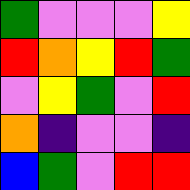[["green", "violet", "violet", "violet", "yellow"], ["red", "orange", "yellow", "red", "green"], ["violet", "yellow", "green", "violet", "red"], ["orange", "indigo", "violet", "violet", "indigo"], ["blue", "green", "violet", "red", "red"]]